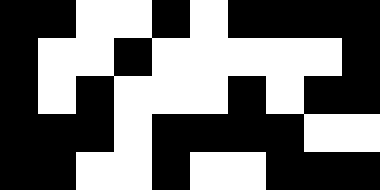[["black", "black", "white", "white", "black", "white", "black", "black", "black", "black"], ["black", "white", "white", "black", "white", "white", "white", "white", "white", "black"], ["black", "white", "black", "white", "white", "white", "black", "white", "black", "black"], ["black", "black", "black", "white", "black", "black", "black", "black", "white", "white"], ["black", "black", "white", "white", "black", "white", "white", "black", "black", "black"]]